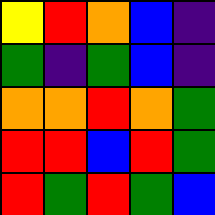[["yellow", "red", "orange", "blue", "indigo"], ["green", "indigo", "green", "blue", "indigo"], ["orange", "orange", "red", "orange", "green"], ["red", "red", "blue", "red", "green"], ["red", "green", "red", "green", "blue"]]